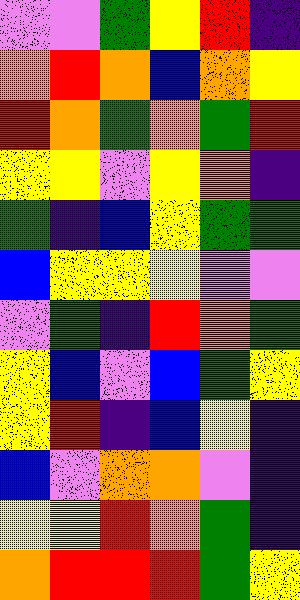[["violet", "violet", "green", "yellow", "red", "indigo"], ["orange", "red", "orange", "blue", "orange", "yellow"], ["red", "orange", "green", "orange", "green", "red"], ["yellow", "yellow", "violet", "yellow", "orange", "indigo"], ["green", "indigo", "blue", "yellow", "green", "green"], ["blue", "yellow", "yellow", "yellow", "violet", "violet"], ["violet", "green", "indigo", "red", "orange", "green"], ["yellow", "blue", "violet", "blue", "green", "yellow"], ["yellow", "red", "indigo", "blue", "yellow", "indigo"], ["blue", "violet", "orange", "orange", "violet", "indigo"], ["yellow", "yellow", "red", "orange", "green", "indigo"], ["orange", "red", "red", "red", "green", "yellow"]]